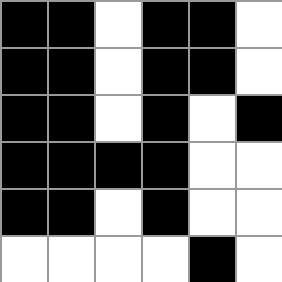[["black", "black", "white", "black", "black", "white"], ["black", "black", "white", "black", "black", "white"], ["black", "black", "white", "black", "white", "black"], ["black", "black", "black", "black", "white", "white"], ["black", "black", "white", "black", "white", "white"], ["white", "white", "white", "white", "black", "white"]]